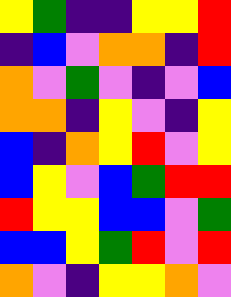[["yellow", "green", "indigo", "indigo", "yellow", "yellow", "red"], ["indigo", "blue", "violet", "orange", "orange", "indigo", "red"], ["orange", "violet", "green", "violet", "indigo", "violet", "blue"], ["orange", "orange", "indigo", "yellow", "violet", "indigo", "yellow"], ["blue", "indigo", "orange", "yellow", "red", "violet", "yellow"], ["blue", "yellow", "violet", "blue", "green", "red", "red"], ["red", "yellow", "yellow", "blue", "blue", "violet", "green"], ["blue", "blue", "yellow", "green", "red", "violet", "red"], ["orange", "violet", "indigo", "yellow", "yellow", "orange", "violet"]]